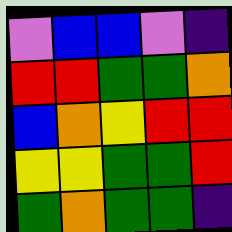[["violet", "blue", "blue", "violet", "indigo"], ["red", "red", "green", "green", "orange"], ["blue", "orange", "yellow", "red", "red"], ["yellow", "yellow", "green", "green", "red"], ["green", "orange", "green", "green", "indigo"]]